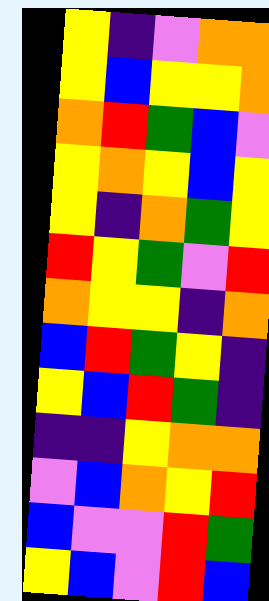[["yellow", "indigo", "violet", "orange", "orange"], ["yellow", "blue", "yellow", "yellow", "orange"], ["orange", "red", "green", "blue", "violet"], ["yellow", "orange", "yellow", "blue", "yellow"], ["yellow", "indigo", "orange", "green", "yellow"], ["red", "yellow", "green", "violet", "red"], ["orange", "yellow", "yellow", "indigo", "orange"], ["blue", "red", "green", "yellow", "indigo"], ["yellow", "blue", "red", "green", "indigo"], ["indigo", "indigo", "yellow", "orange", "orange"], ["violet", "blue", "orange", "yellow", "red"], ["blue", "violet", "violet", "red", "green"], ["yellow", "blue", "violet", "red", "blue"]]